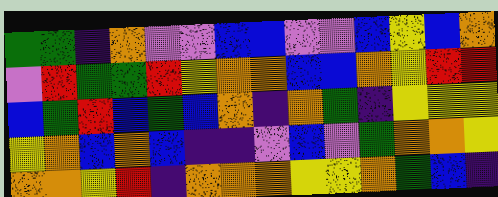[["green", "green", "indigo", "orange", "violet", "violet", "blue", "blue", "violet", "violet", "blue", "yellow", "blue", "orange"], ["violet", "red", "green", "green", "red", "yellow", "orange", "orange", "blue", "blue", "orange", "yellow", "red", "red"], ["blue", "green", "red", "blue", "green", "blue", "orange", "indigo", "orange", "green", "indigo", "yellow", "yellow", "yellow"], ["yellow", "orange", "blue", "orange", "blue", "indigo", "indigo", "violet", "blue", "violet", "green", "orange", "orange", "yellow"], ["orange", "orange", "yellow", "red", "indigo", "orange", "orange", "orange", "yellow", "yellow", "orange", "green", "blue", "indigo"]]